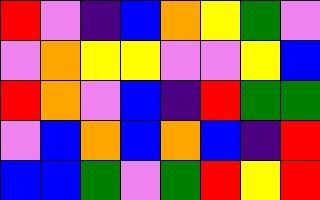[["red", "violet", "indigo", "blue", "orange", "yellow", "green", "violet"], ["violet", "orange", "yellow", "yellow", "violet", "violet", "yellow", "blue"], ["red", "orange", "violet", "blue", "indigo", "red", "green", "green"], ["violet", "blue", "orange", "blue", "orange", "blue", "indigo", "red"], ["blue", "blue", "green", "violet", "green", "red", "yellow", "red"]]